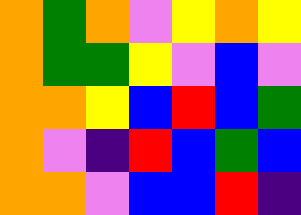[["orange", "green", "orange", "violet", "yellow", "orange", "yellow"], ["orange", "green", "green", "yellow", "violet", "blue", "violet"], ["orange", "orange", "yellow", "blue", "red", "blue", "green"], ["orange", "violet", "indigo", "red", "blue", "green", "blue"], ["orange", "orange", "violet", "blue", "blue", "red", "indigo"]]